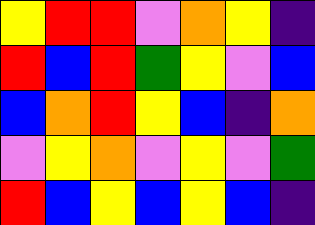[["yellow", "red", "red", "violet", "orange", "yellow", "indigo"], ["red", "blue", "red", "green", "yellow", "violet", "blue"], ["blue", "orange", "red", "yellow", "blue", "indigo", "orange"], ["violet", "yellow", "orange", "violet", "yellow", "violet", "green"], ["red", "blue", "yellow", "blue", "yellow", "blue", "indigo"]]